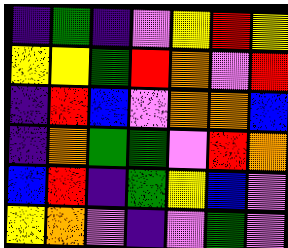[["indigo", "green", "indigo", "violet", "yellow", "red", "yellow"], ["yellow", "yellow", "green", "red", "orange", "violet", "red"], ["indigo", "red", "blue", "violet", "orange", "orange", "blue"], ["indigo", "orange", "green", "green", "violet", "red", "orange"], ["blue", "red", "indigo", "green", "yellow", "blue", "violet"], ["yellow", "orange", "violet", "indigo", "violet", "green", "violet"]]